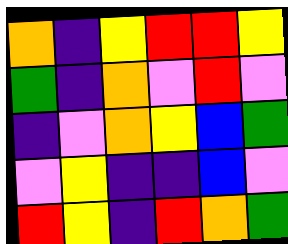[["orange", "indigo", "yellow", "red", "red", "yellow"], ["green", "indigo", "orange", "violet", "red", "violet"], ["indigo", "violet", "orange", "yellow", "blue", "green"], ["violet", "yellow", "indigo", "indigo", "blue", "violet"], ["red", "yellow", "indigo", "red", "orange", "green"]]